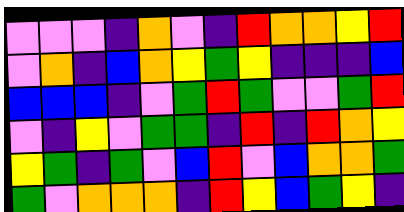[["violet", "violet", "violet", "indigo", "orange", "violet", "indigo", "red", "orange", "orange", "yellow", "red"], ["violet", "orange", "indigo", "blue", "orange", "yellow", "green", "yellow", "indigo", "indigo", "indigo", "blue"], ["blue", "blue", "blue", "indigo", "violet", "green", "red", "green", "violet", "violet", "green", "red"], ["violet", "indigo", "yellow", "violet", "green", "green", "indigo", "red", "indigo", "red", "orange", "yellow"], ["yellow", "green", "indigo", "green", "violet", "blue", "red", "violet", "blue", "orange", "orange", "green"], ["green", "violet", "orange", "orange", "orange", "indigo", "red", "yellow", "blue", "green", "yellow", "indigo"]]